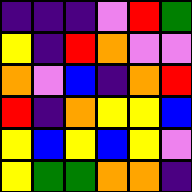[["indigo", "indigo", "indigo", "violet", "red", "green"], ["yellow", "indigo", "red", "orange", "violet", "violet"], ["orange", "violet", "blue", "indigo", "orange", "red"], ["red", "indigo", "orange", "yellow", "yellow", "blue"], ["yellow", "blue", "yellow", "blue", "yellow", "violet"], ["yellow", "green", "green", "orange", "orange", "indigo"]]